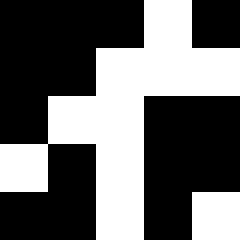[["black", "black", "black", "white", "black"], ["black", "black", "white", "white", "white"], ["black", "white", "white", "black", "black"], ["white", "black", "white", "black", "black"], ["black", "black", "white", "black", "white"]]